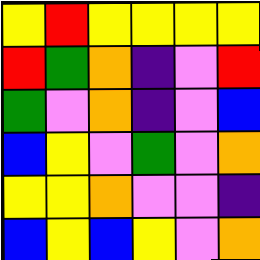[["yellow", "red", "yellow", "yellow", "yellow", "yellow"], ["red", "green", "orange", "indigo", "violet", "red"], ["green", "violet", "orange", "indigo", "violet", "blue"], ["blue", "yellow", "violet", "green", "violet", "orange"], ["yellow", "yellow", "orange", "violet", "violet", "indigo"], ["blue", "yellow", "blue", "yellow", "violet", "orange"]]